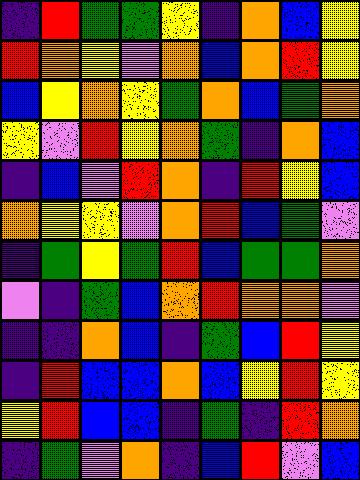[["indigo", "red", "green", "green", "yellow", "indigo", "orange", "blue", "yellow"], ["red", "orange", "yellow", "violet", "orange", "blue", "orange", "red", "yellow"], ["blue", "yellow", "orange", "yellow", "green", "orange", "blue", "green", "orange"], ["yellow", "violet", "red", "yellow", "orange", "green", "indigo", "orange", "blue"], ["indigo", "blue", "violet", "red", "orange", "indigo", "red", "yellow", "blue"], ["orange", "yellow", "yellow", "violet", "orange", "red", "blue", "green", "violet"], ["indigo", "green", "yellow", "green", "red", "blue", "green", "green", "orange"], ["violet", "indigo", "green", "blue", "orange", "red", "orange", "orange", "violet"], ["indigo", "indigo", "orange", "blue", "indigo", "green", "blue", "red", "yellow"], ["indigo", "red", "blue", "blue", "orange", "blue", "yellow", "red", "yellow"], ["yellow", "red", "blue", "blue", "indigo", "green", "indigo", "red", "orange"], ["indigo", "green", "violet", "orange", "indigo", "blue", "red", "violet", "blue"]]